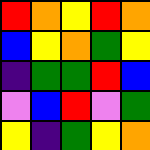[["red", "orange", "yellow", "red", "orange"], ["blue", "yellow", "orange", "green", "yellow"], ["indigo", "green", "green", "red", "blue"], ["violet", "blue", "red", "violet", "green"], ["yellow", "indigo", "green", "yellow", "orange"]]